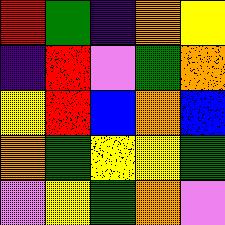[["red", "green", "indigo", "orange", "yellow"], ["indigo", "red", "violet", "green", "orange"], ["yellow", "red", "blue", "orange", "blue"], ["orange", "green", "yellow", "yellow", "green"], ["violet", "yellow", "green", "orange", "violet"]]